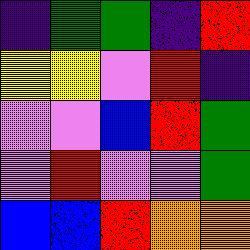[["indigo", "green", "green", "indigo", "red"], ["yellow", "yellow", "violet", "red", "indigo"], ["violet", "violet", "blue", "red", "green"], ["violet", "red", "violet", "violet", "green"], ["blue", "blue", "red", "orange", "orange"]]